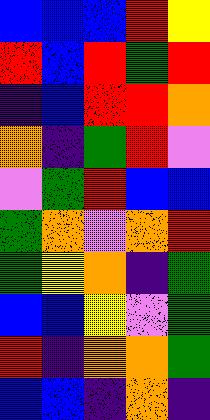[["blue", "blue", "blue", "red", "yellow"], ["red", "blue", "red", "green", "red"], ["indigo", "blue", "red", "red", "orange"], ["orange", "indigo", "green", "red", "violet"], ["violet", "green", "red", "blue", "blue"], ["green", "orange", "violet", "orange", "red"], ["green", "yellow", "orange", "indigo", "green"], ["blue", "blue", "yellow", "violet", "green"], ["red", "indigo", "orange", "orange", "green"], ["blue", "blue", "indigo", "orange", "indigo"]]